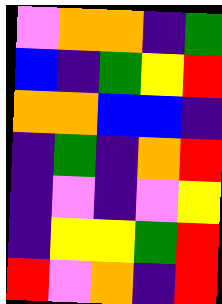[["violet", "orange", "orange", "indigo", "green"], ["blue", "indigo", "green", "yellow", "red"], ["orange", "orange", "blue", "blue", "indigo"], ["indigo", "green", "indigo", "orange", "red"], ["indigo", "violet", "indigo", "violet", "yellow"], ["indigo", "yellow", "yellow", "green", "red"], ["red", "violet", "orange", "indigo", "red"]]